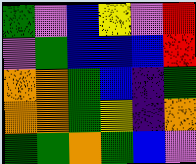[["green", "violet", "blue", "yellow", "violet", "red"], ["violet", "green", "blue", "blue", "blue", "red"], ["orange", "orange", "green", "blue", "indigo", "green"], ["orange", "orange", "green", "yellow", "indigo", "orange"], ["green", "green", "orange", "green", "blue", "violet"]]